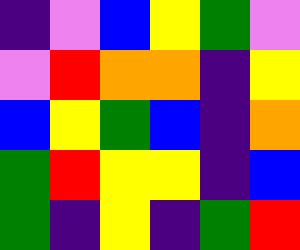[["indigo", "violet", "blue", "yellow", "green", "violet"], ["violet", "red", "orange", "orange", "indigo", "yellow"], ["blue", "yellow", "green", "blue", "indigo", "orange"], ["green", "red", "yellow", "yellow", "indigo", "blue"], ["green", "indigo", "yellow", "indigo", "green", "red"]]